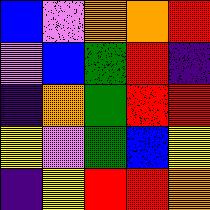[["blue", "violet", "orange", "orange", "red"], ["violet", "blue", "green", "red", "indigo"], ["indigo", "orange", "green", "red", "red"], ["yellow", "violet", "green", "blue", "yellow"], ["indigo", "yellow", "red", "red", "orange"]]